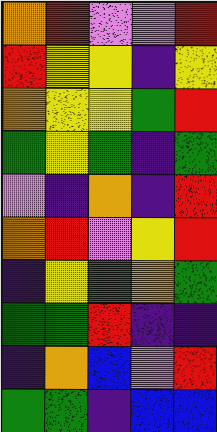[["orange", "red", "violet", "violet", "red"], ["red", "yellow", "yellow", "indigo", "yellow"], ["orange", "yellow", "yellow", "green", "red"], ["green", "yellow", "green", "indigo", "green"], ["violet", "indigo", "orange", "indigo", "red"], ["orange", "red", "violet", "yellow", "red"], ["indigo", "yellow", "green", "orange", "green"], ["green", "green", "red", "indigo", "indigo"], ["indigo", "orange", "blue", "violet", "red"], ["green", "green", "indigo", "blue", "blue"]]